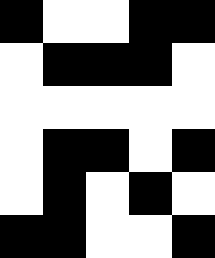[["black", "white", "white", "black", "black"], ["white", "black", "black", "black", "white"], ["white", "white", "white", "white", "white"], ["white", "black", "black", "white", "black"], ["white", "black", "white", "black", "white"], ["black", "black", "white", "white", "black"]]